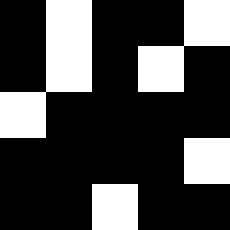[["black", "white", "black", "black", "white"], ["black", "white", "black", "white", "black"], ["white", "black", "black", "black", "black"], ["black", "black", "black", "black", "white"], ["black", "black", "white", "black", "black"]]